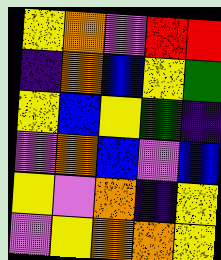[["yellow", "orange", "violet", "red", "red"], ["indigo", "orange", "blue", "yellow", "green"], ["yellow", "blue", "yellow", "green", "indigo"], ["violet", "orange", "blue", "violet", "blue"], ["yellow", "violet", "orange", "indigo", "yellow"], ["violet", "yellow", "orange", "orange", "yellow"]]